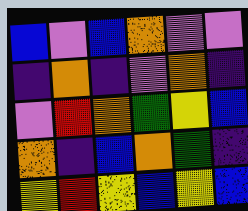[["blue", "violet", "blue", "orange", "violet", "violet"], ["indigo", "orange", "indigo", "violet", "orange", "indigo"], ["violet", "red", "orange", "green", "yellow", "blue"], ["orange", "indigo", "blue", "orange", "green", "indigo"], ["yellow", "red", "yellow", "blue", "yellow", "blue"]]